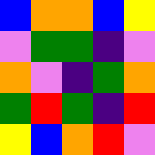[["blue", "orange", "orange", "blue", "yellow"], ["violet", "green", "green", "indigo", "violet"], ["orange", "violet", "indigo", "green", "orange"], ["green", "red", "green", "indigo", "red"], ["yellow", "blue", "orange", "red", "violet"]]